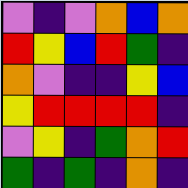[["violet", "indigo", "violet", "orange", "blue", "orange"], ["red", "yellow", "blue", "red", "green", "indigo"], ["orange", "violet", "indigo", "indigo", "yellow", "blue"], ["yellow", "red", "red", "red", "red", "indigo"], ["violet", "yellow", "indigo", "green", "orange", "red"], ["green", "indigo", "green", "indigo", "orange", "indigo"]]